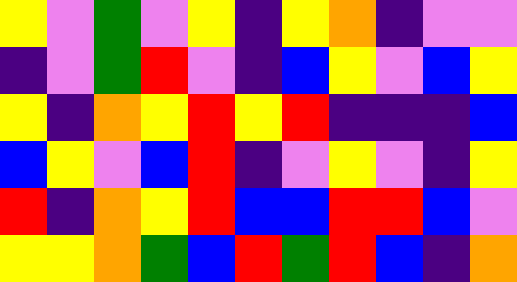[["yellow", "violet", "green", "violet", "yellow", "indigo", "yellow", "orange", "indigo", "violet", "violet"], ["indigo", "violet", "green", "red", "violet", "indigo", "blue", "yellow", "violet", "blue", "yellow"], ["yellow", "indigo", "orange", "yellow", "red", "yellow", "red", "indigo", "indigo", "indigo", "blue"], ["blue", "yellow", "violet", "blue", "red", "indigo", "violet", "yellow", "violet", "indigo", "yellow"], ["red", "indigo", "orange", "yellow", "red", "blue", "blue", "red", "red", "blue", "violet"], ["yellow", "yellow", "orange", "green", "blue", "red", "green", "red", "blue", "indigo", "orange"]]